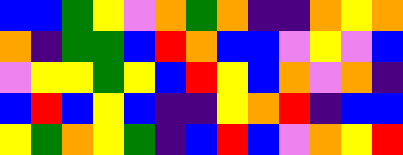[["blue", "blue", "green", "yellow", "violet", "orange", "green", "orange", "indigo", "indigo", "orange", "yellow", "orange"], ["orange", "indigo", "green", "green", "blue", "red", "orange", "blue", "blue", "violet", "yellow", "violet", "blue"], ["violet", "yellow", "yellow", "green", "yellow", "blue", "red", "yellow", "blue", "orange", "violet", "orange", "indigo"], ["blue", "red", "blue", "yellow", "blue", "indigo", "indigo", "yellow", "orange", "red", "indigo", "blue", "blue"], ["yellow", "green", "orange", "yellow", "green", "indigo", "blue", "red", "blue", "violet", "orange", "yellow", "red"]]